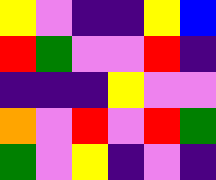[["yellow", "violet", "indigo", "indigo", "yellow", "blue"], ["red", "green", "violet", "violet", "red", "indigo"], ["indigo", "indigo", "indigo", "yellow", "violet", "violet"], ["orange", "violet", "red", "violet", "red", "green"], ["green", "violet", "yellow", "indigo", "violet", "indigo"]]